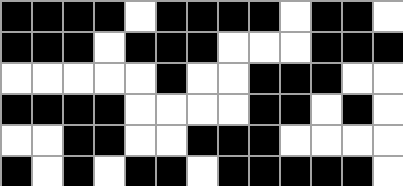[["black", "black", "black", "black", "white", "black", "black", "black", "black", "white", "black", "black", "white"], ["black", "black", "black", "white", "black", "black", "black", "white", "white", "white", "black", "black", "black"], ["white", "white", "white", "white", "white", "black", "white", "white", "black", "black", "black", "white", "white"], ["black", "black", "black", "black", "white", "white", "white", "white", "black", "black", "white", "black", "white"], ["white", "white", "black", "black", "white", "white", "black", "black", "black", "white", "white", "white", "white"], ["black", "white", "black", "white", "black", "black", "white", "black", "black", "black", "black", "black", "white"]]